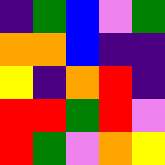[["indigo", "green", "blue", "violet", "green"], ["orange", "orange", "blue", "indigo", "indigo"], ["yellow", "indigo", "orange", "red", "indigo"], ["red", "red", "green", "red", "violet"], ["red", "green", "violet", "orange", "yellow"]]